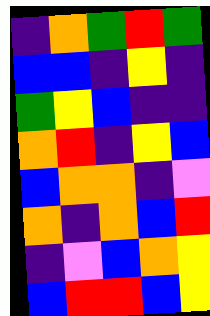[["indigo", "orange", "green", "red", "green"], ["blue", "blue", "indigo", "yellow", "indigo"], ["green", "yellow", "blue", "indigo", "indigo"], ["orange", "red", "indigo", "yellow", "blue"], ["blue", "orange", "orange", "indigo", "violet"], ["orange", "indigo", "orange", "blue", "red"], ["indigo", "violet", "blue", "orange", "yellow"], ["blue", "red", "red", "blue", "yellow"]]